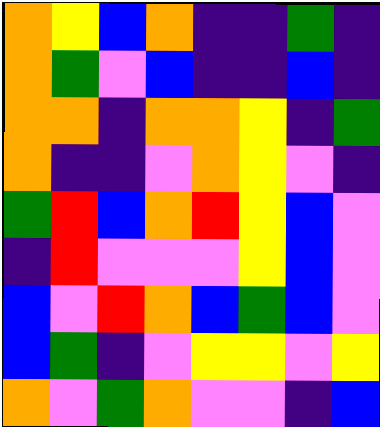[["orange", "yellow", "blue", "orange", "indigo", "indigo", "green", "indigo"], ["orange", "green", "violet", "blue", "indigo", "indigo", "blue", "indigo"], ["orange", "orange", "indigo", "orange", "orange", "yellow", "indigo", "green"], ["orange", "indigo", "indigo", "violet", "orange", "yellow", "violet", "indigo"], ["green", "red", "blue", "orange", "red", "yellow", "blue", "violet"], ["indigo", "red", "violet", "violet", "violet", "yellow", "blue", "violet"], ["blue", "violet", "red", "orange", "blue", "green", "blue", "violet"], ["blue", "green", "indigo", "violet", "yellow", "yellow", "violet", "yellow"], ["orange", "violet", "green", "orange", "violet", "violet", "indigo", "blue"]]